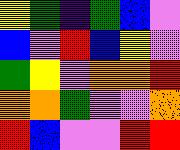[["yellow", "green", "indigo", "green", "blue", "violet"], ["blue", "violet", "red", "blue", "yellow", "violet"], ["green", "yellow", "violet", "orange", "orange", "red"], ["orange", "orange", "green", "violet", "violet", "orange"], ["red", "blue", "violet", "violet", "red", "red"]]